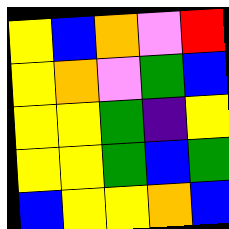[["yellow", "blue", "orange", "violet", "red"], ["yellow", "orange", "violet", "green", "blue"], ["yellow", "yellow", "green", "indigo", "yellow"], ["yellow", "yellow", "green", "blue", "green"], ["blue", "yellow", "yellow", "orange", "blue"]]